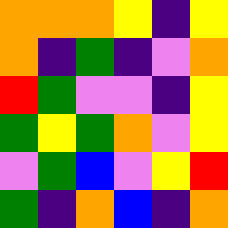[["orange", "orange", "orange", "yellow", "indigo", "yellow"], ["orange", "indigo", "green", "indigo", "violet", "orange"], ["red", "green", "violet", "violet", "indigo", "yellow"], ["green", "yellow", "green", "orange", "violet", "yellow"], ["violet", "green", "blue", "violet", "yellow", "red"], ["green", "indigo", "orange", "blue", "indigo", "orange"]]